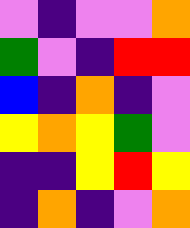[["violet", "indigo", "violet", "violet", "orange"], ["green", "violet", "indigo", "red", "red"], ["blue", "indigo", "orange", "indigo", "violet"], ["yellow", "orange", "yellow", "green", "violet"], ["indigo", "indigo", "yellow", "red", "yellow"], ["indigo", "orange", "indigo", "violet", "orange"]]